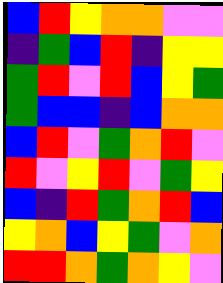[["blue", "red", "yellow", "orange", "orange", "violet", "violet"], ["indigo", "green", "blue", "red", "indigo", "yellow", "yellow"], ["green", "red", "violet", "red", "blue", "yellow", "green"], ["green", "blue", "blue", "indigo", "blue", "orange", "orange"], ["blue", "red", "violet", "green", "orange", "red", "violet"], ["red", "violet", "yellow", "red", "violet", "green", "yellow"], ["blue", "indigo", "red", "green", "orange", "red", "blue"], ["yellow", "orange", "blue", "yellow", "green", "violet", "orange"], ["red", "red", "orange", "green", "orange", "yellow", "violet"]]